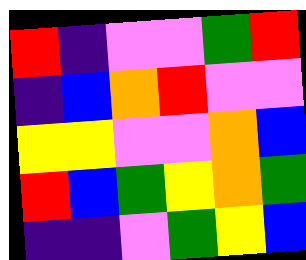[["red", "indigo", "violet", "violet", "green", "red"], ["indigo", "blue", "orange", "red", "violet", "violet"], ["yellow", "yellow", "violet", "violet", "orange", "blue"], ["red", "blue", "green", "yellow", "orange", "green"], ["indigo", "indigo", "violet", "green", "yellow", "blue"]]